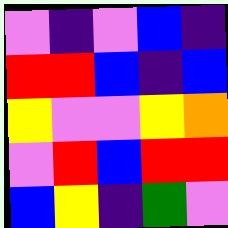[["violet", "indigo", "violet", "blue", "indigo"], ["red", "red", "blue", "indigo", "blue"], ["yellow", "violet", "violet", "yellow", "orange"], ["violet", "red", "blue", "red", "red"], ["blue", "yellow", "indigo", "green", "violet"]]